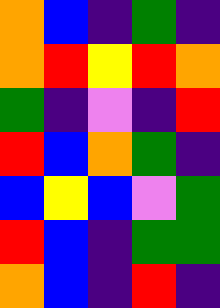[["orange", "blue", "indigo", "green", "indigo"], ["orange", "red", "yellow", "red", "orange"], ["green", "indigo", "violet", "indigo", "red"], ["red", "blue", "orange", "green", "indigo"], ["blue", "yellow", "blue", "violet", "green"], ["red", "blue", "indigo", "green", "green"], ["orange", "blue", "indigo", "red", "indigo"]]